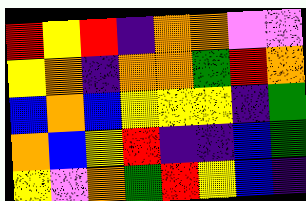[["red", "yellow", "red", "indigo", "orange", "orange", "violet", "violet"], ["yellow", "orange", "indigo", "orange", "orange", "green", "red", "orange"], ["blue", "orange", "blue", "yellow", "yellow", "yellow", "indigo", "green"], ["orange", "blue", "yellow", "red", "indigo", "indigo", "blue", "green"], ["yellow", "violet", "orange", "green", "red", "yellow", "blue", "indigo"]]